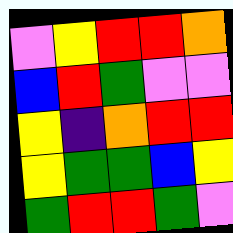[["violet", "yellow", "red", "red", "orange"], ["blue", "red", "green", "violet", "violet"], ["yellow", "indigo", "orange", "red", "red"], ["yellow", "green", "green", "blue", "yellow"], ["green", "red", "red", "green", "violet"]]